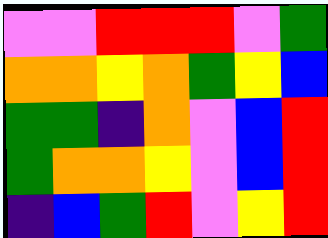[["violet", "violet", "red", "red", "red", "violet", "green"], ["orange", "orange", "yellow", "orange", "green", "yellow", "blue"], ["green", "green", "indigo", "orange", "violet", "blue", "red"], ["green", "orange", "orange", "yellow", "violet", "blue", "red"], ["indigo", "blue", "green", "red", "violet", "yellow", "red"]]